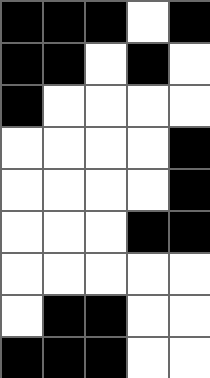[["black", "black", "black", "white", "black"], ["black", "black", "white", "black", "white"], ["black", "white", "white", "white", "white"], ["white", "white", "white", "white", "black"], ["white", "white", "white", "white", "black"], ["white", "white", "white", "black", "black"], ["white", "white", "white", "white", "white"], ["white", "black", "black", "white", "white"], ["black", "black", "black", "white", "white"]]